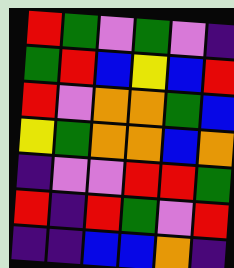[["red", "green", "violet", "green", "violet", "indigo"], ["green", "red", "blue", "yellow", "blue", "red"], ["red", "violet", "orange", "orange", "green", "blue"], ["yellow", "green", "orange", "orange", "blue", "orange"], ["indigo", "violet", "violet", "red", "red", "green"], ["red", "indigo", "red", "green", "violet", "red"], ["indigo", "indigo", "blue", "blue", "orange", "indigo"]]